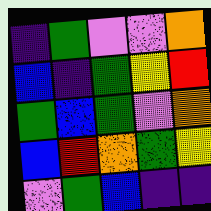[["indigo", "green", "violet", "violet", "orange"], ["blue", "indigo", "green", "yellow", "red"], ["green", "blue", "green", "violet", "orange"], ["blue", "red", "orange", "green", "yellow"], ["violet", "green", "blue", "indigo", "indigo"]]